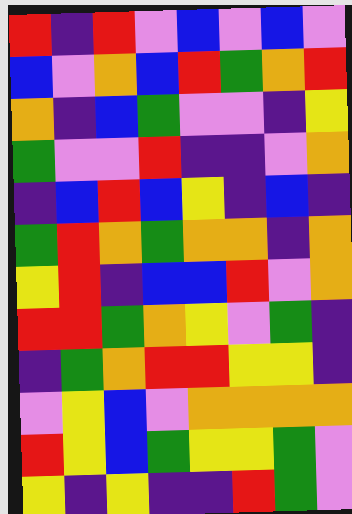[["red", "indigo", "red", "violet", "blue", "violet", "blue", "violet"], ["blue", "violet", "orange", "blue", "red", "green", "orange", "red"], ["orange", "indigo", "blue", "green", "violet", "violet", "indigo", "yellow"], ["green", "violet", "violet", "red", "indigo", "indigo", "violet", "orange"], ["indigo", "blue", "red", "blue", "yellow", "indigo", "blue", "indigo"], ["green", "red", "orange", "green", "orange", "orange", "indigo", "orange"], ["yellow", "red", "indigo", "blue", "blue", "red", "violet", "orange"], ["red", "red", "green", "orange", "yellow", "violet", "green", "indigo"], ["indigo", "green", "orange", "red", "red", "yellow", "yellow", "indigo"], ["violet", "yellow", "blue", "violet", "orange", "orange", "orange", "orange"], ["red", "yellow", "blue", "green", "yellow", "yellow", "green", "violet"], ["yellow", "indigo", "yellow", "indigo", "indigo", "red", "green", "violet"]]